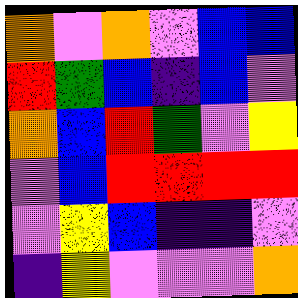[["orange", "violet", "orange", "violet", "blue", "blue"], ["red", "green", "blue", "indigo", "blue", "violet"], ["orange", "blue", "red", "green", "violet", "yellow"], ["violet", "blue", "red", "red", "red", "red"], ["violet", "yellow", "blue", "indigo", "indigo", "violet"], ["indigo", "yellow", "violet", "violet", "violet", "orange"]]